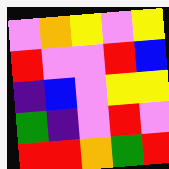[["violet", "orange", "yellow", "violet", "yellow"], ["red", "violet", "violet", "red", "blue"], ["indigo", "blue", "violet", "yellow", "yellow"], ["green", "indigo", "violet", "red", "violet"], ["red", "red", "orange", "green", "red"]]